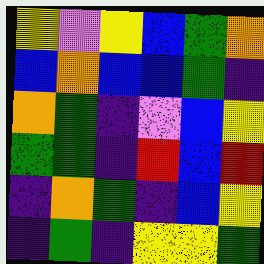[["yellow", "violet", "yellow", "blue", "green", "orange"], ["blue", "orange", "blue", "blue", "green", "indigo"], ["orange", "green", "indigo", "violet", "blue", "yellow"], ["green", "green", "indigo", "red", "blue", "red"], ["indigo", "orange", "green", "indigo", "blue", "yellow"], ["indigo", "green", "indigo", "yellow", "yellow", "green"]]